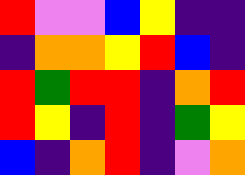[["red", "violet", "violet", "blue", "yellow", "indigo", "indigo"], ["indigo", "orange", "orange", "yellow", "red", "blue", "indigo"], ["red", "green", "red", "red", "indigo", "orange", "red"], ["red", "yellow", "indigo", "red", "indigo", "green", "yellow"], ["blue", "indigo", "orange", "red", "indigo", "violet", "orange"]]